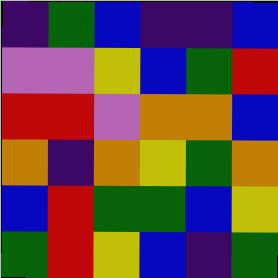[["indigo", "green", "blue", "indigo", "indigo", "blue"], ["violet", "violet", "yellow", "blue", "green", "red"], ["red", "red", "violet", "orange", "orange", "blue"], ["orange", "indigo", "orange", "yellow", "green", "orange"], ["blue", "red", "green", "green", "blue", "yellow"], ["green", "red", "yellow", "blue", "indigo", "green"]]